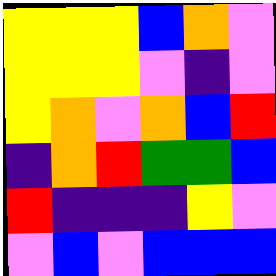[["yellow", "yellow", "yellow", "blue", "orange", "violet"], ["yellow", "yellow", "yellow", "violet", "indigo", "violet"], ["yellow", "orange", "violet", "orange", "blue", "red"], ["indigo", "orange", "red", "green", "green", "blue"], ["red", "indigo", "indigo", "indigo", "yellow", "violet"], ["violet", "blue", "violet", "blue", "blue", "blue"]]